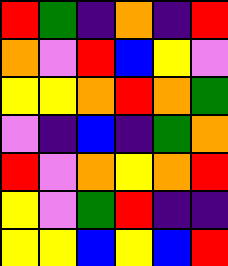[["red", "green", "indigo", "orange", "indigo", "red"], ["orange", "violet", "red", "blue", "yellow", "violet"], ["yellow", "yellow", "orange", "red", "orange", "green"], ["violet", "indigo", "blue", "indigo", "green", "orange"], ["red", "violet", "orange", "yellow", "orange", "red"], ["yellow", "violet", "green", "red", "indigo", "indigo"], ["yellow", "yellow", "blue", "yellow", "blue", "red"]]